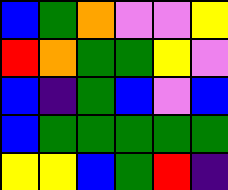[["blue", "green", "orange", "violet", "violet", "yellow"], ["red", "orange", "green", "green", "yellow", "violet"], ["blue", "indigo", "green", "blue", "violet", "blue"], ["blue", "green", "green", "green", "green", "green"], ["yellow", "yellow", "blue", "green", "red", "indigo"]]